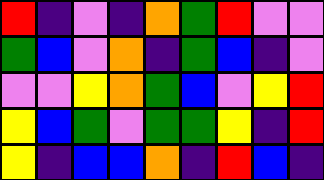[["red", "indigo", "violet", "indigo", "orange", "green", "red", "violet", "violet"], ["green", "blue", "violet", "orange", "indigo", "green", "blue", "indigo", "violet"], ["violet", "violet", "yellow", "orange", "green", "blue", "violet", "yellow", "red"], ["yellow", "blue", "green", "violet", "green", "green", "yellow", "indigo", "red"], ["yellow", "indigo", "blue", "blue", "orange", "indigo", "red", "blue", "indigo"]]